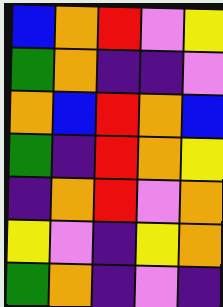[["blue", "orange", "red", "violet", "yellow"], ["green", "orange", "indigo", "indigo", "violet"], ["orange", "blue", "red", "orange", "blue"], ["green", "indigo", "red", "orange", "yellow"], ["indigo", "orange", "red", "violet", "orange"], ["yellow", "violet", "indigo", "yellow", "orange"], ["green", "orange", "indigo", "violet", "indigo"]]